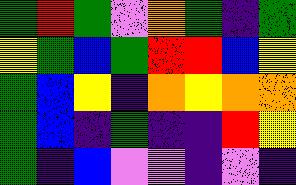[["green", "red", "green", "violet", "orange", "green", "indigo", "green"], ["yellow", "green", "blue", "green", "red", "red", "blue", "yellow"], ["green", "blue", "yellow", "indigo", "orange", "yellow", "orange", "orange"], ["green", "blue", "indigo", "green", "indigo", "indigo", "red", "yellow"], ["green", "indigo", "blue", "violet", "violet", "indigo", "violet", "indigo"]]